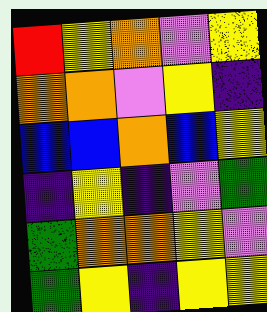[["red", "yellow", "orange", "violet", "yellow"], ["orange", "orange", "violet", "yellow", "indigo"], ["blue", "blue", "orange", "blue", "yellow"], ["indigo", "yellow", "indigo", "violet", "green"], ["green", "orange", "orange", "yellow", "violet"], ["green", "yellow", "indigo", "yellow", "yellow"]]